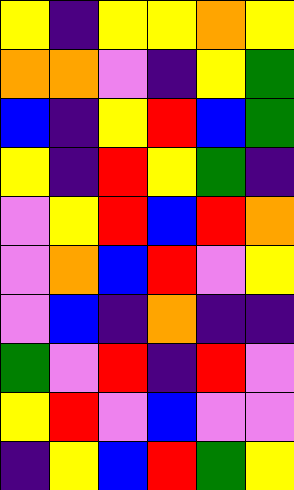[["yellow", "indigo", "yellow", "yellow", "orange", "yellow"], ["orange", "orange", "violet", "indigo", "yellow", "green"], ["blue", "indigo", "yellow", "red", "blue", "green"], ["yellow", "indigo", "red", "yellow", "green", "indigo"], ["violet", "yellow", "red", "blue", "red", "orange"], ["violet", "orange", "blue", "red", "violet", "yellow"], ["violet", "blue", "indigo", "orange", "indigo", "indigo"], ["green", "violet", "red", "indigo", "red", "violet"], ["yellow", "red", "violet", "blue", "violet", "violet"], ["indigo", "yellow", "blue", "red", "green", "yellow"]]